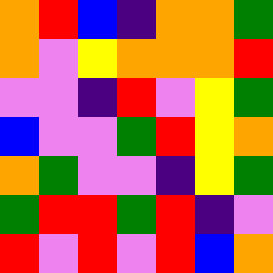[["orange", "red", "blue", "indigo", "orange", "orange", "green"], ["orange", "violet", "yellow", "orange", "orange", "orange", "red"], ["violet", "violet", "indigo", "red", "violet", "yellow", "green"], ["blue", "violet", "violet", "green", "red", "yellow", "orange"], ["orange", "green", "violet", "violet", "indigo", "yellow", "green"], ["green", "red", "red", "green", "red", "indigo", "violet"], ["red", "violet", "red", "violet", "red", "blue", "orange"]]